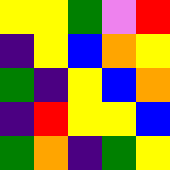[["yellow", "yellow", "green", "violet", "red"], ["indigo", "yellow", "blue", "orange", "yellow"], ["green", "indigo", "yellow", "blue", "orange"], ["indigo", "red", "yellow", "yellow", "blue"], ["green", "orange", "indigo", "green", "yellow"]]